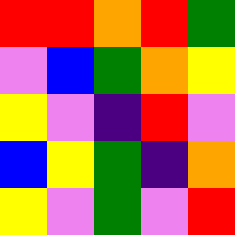[["red", "red", "orange", "red", "green"], ["violet", "blue", "green", "orange", "yellow"], ["yellow", "violet", "indigo", "red", "violet"], ["blue", "yellow", "green", "indigo", "orange"], ["yellow", "violet", "green", "violet", "red"]]